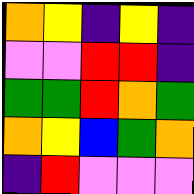[["orange", "yellow", "indigo", "yellow", "indigo"], ["violet", "violet", "red", "red", "indigo"], ["green", "green", "red", "orange", "green"], ["orange", "yellow", "blue", "green", "orange"], ["indigo", "red", "violet", "violet", "violet"]]